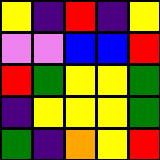[["yellow", "indigo", "red", "indigo", "yellow"], ["violet", "violet", "blue", "blue", "red"], ["red", "green", "yellow", "yellow", "green"], ["indigo", "yellow", "yellow", "yellow", "green"], ["green", "indigo", "orange", "yellow", "red"]]